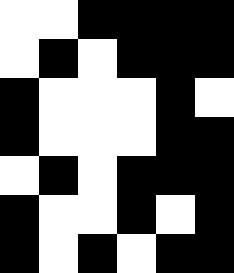[["white", "white", "black", "black", "black", "black"], ["white", "black", "white", "black", "black", "black"], ["black", "white", "white", "white", "black", "white"], ["black", "white", "white", "white", "black", "black"], ["white", "black", "white", "black", "black", "black"], ["black", "white", "white", "black", "white", "black"], ["black", "white", "black", "white", "black", "black"]]